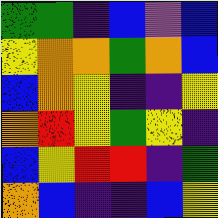[["green", "green", "indigo", "blue", "violet", "blue"], ["yellow", "orange", "orange", "green", "orange", "blue"], ["blue", "orange", "yellow", "indigo", "indigo", "yellow"], ["orange", "red", "yellow", "green", "yellow", "indigo"], ["blue", "yellow", "red", "red", "indigo", "green"], ["orange", "blue", "indigo", "indigo", "blue", "yellow"]]